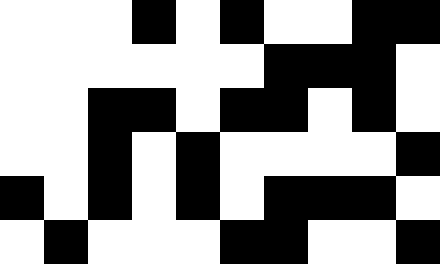[["white", "white", "white", "black", "white", "black", "white", "white", "black", "black"], ["white", "white", "white", "white", "white", "white", "black", "black", "black", "white"], ["white", "white", "black", "black", "white", "black", "black", "white", "black", "white"], ["white", "white", "black", "white", "black", "white", "white", "white", "white", "black"], ["black", "white", "black", "white", "black", "white", "black", "black", "black", "white"], ["white", "black", "white", "white", "white", "black", "black", "white", "white", "black"]]